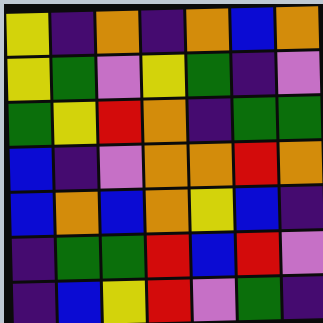[["yellow", "indigo", "orange", "indigo", "orange", "blue", "orange"], ["yellow", "green", "violet", "yellow", "green", "indigo", "violet"], ["green", "yellow", "red", "orange", "indigo", "green", "green"], ["blue", "indigo", "violet", "orange", "orange", "red", "orange"], ["blue", "orange", "blue", "orange", "yellow", "blue", "indigo"], ["indigo", "green", "green", "red", "blue", "red", "violet"], ["indigo", "blue", "yellow", "red", "violet", "green", "indigo"]]